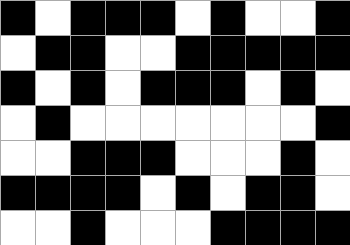[["black", "white", "black", "black", "black", "white", "black", "white", "white", "black"], ["white", "black", "black", "white", "white", "black", "black", "black", "black", "black"], ["black", "white", "black", "white", "black", "black", "black", "white", "black", "white"], ["white", "black", "white", "white", "white", "white", "white", "white", "white", "black"], ["white", "white", "black", "black", "black", "white", "white", "white", "black", "white"], ["black", "black", "black", "black", "white", "black", "white", "black", "black", "white"], ["white", "white", "black", "white", "white", "white", "black", "black", "black", "black"]]